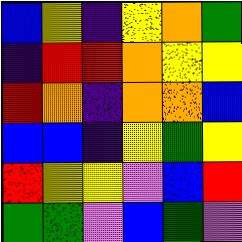[["blue", "yellow", "indigo", "yellow", "orange", "green"], ["indigo", "red", "red", "orange", "yellow", "yellow"], ["red", "orange", "indigo", "orange", "orange", "blue"], ["blue", "blue", "indigo", "yellow", "green", "yellow"], ["red", "yellow", "yellow", "violet", "blue", "red"], ["green", "green", "violet", "blue", "green", "violet"]]